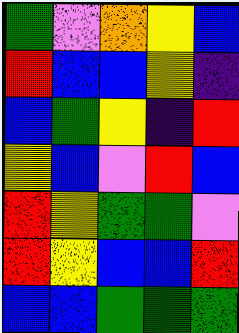[["green", "violet", "orange", "yellow", "blue"], ["red", "blue", "blue", "yellow", "indigo"], ["blue", "green", "yellow", "indigo", "red"], ["yellow", "blue", "violet", "red", "blue"], ["red", "yellow", "green", "green", "violet"], ["red", "yellow", "blue", "blue", "red"], ["blue", "blue", "green", "green", "green"]]